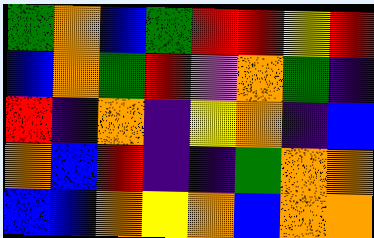[["green", "orange", "blue", "green", "red", "red", "yellow", "red"], ["blue", "orange", "green", "red", "violet", "orange", "green", "indigo"], ["red", "indigo", "orange", "indigo", "yellow", "orange", "indigo", "blue"], ["orange", "blue", "red", "indigo", "indigo", "green", "orange", "orange"], ["blue", "blue", "orange", "yellow", "orange", "blue", "orange", "orange"]]